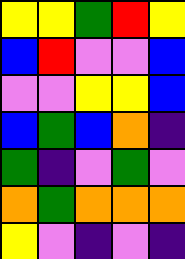[["yellow", "yellow", "green", "red", "yellow"], ["blue", "red", "violet", "violet", "blue"], ["violet", "violet", "yellow", "yellow", "blue"], ["blue", "green", "blue", "orange", "indigo"], ["green", "indigo", "violet", "green", "violet"], ["orange", "green", "orange", "orange", "orange"], ["yellow", "violet", "indigo", "violet", "indigo"]]